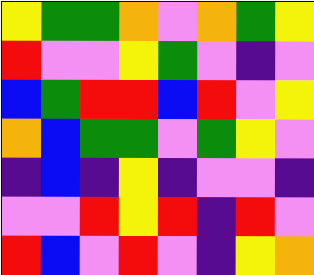[["yellow", "green", "green", "orange", "violet", "orange", "green", "yellow"], ["red", "violet", "violet", "yellow", "green", "violet", "indigo", "violet"], ["blue", "green", "red", "red", "blue", "red", "violet", "yellow"], ["orange", "blue", "green", "green", "violet", "green", "yellow", "violet"], ["indigo", "blue", "indigo", "yellow", "indigo", "violet", "violet", "indigo"], ["violet", "violet", "red", "yellow", "red", "indigo", "red", "violet"], ["red", "blue", "violet", "red", "violet", "indigo", "yellow", "orange"]]